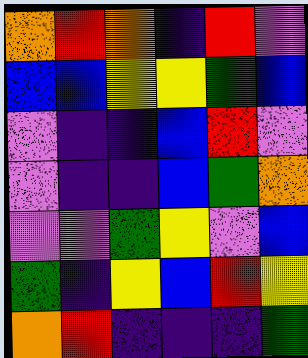[["orange", "red", "orange", "indigo", "red", "violet"], ["blue", "blue", "yellow", "yellow", "green", "blue"], ["violet", "indigo", "indigo", "blue", "red", "violet"], ["violet", "indigo", "indigo", "blue", "green", "orange"], ["violet", "violet", "green", "yellow", "violet", "blue"], ["green", "indigo", "yellow", "blue", "red", "yellow"], ["orange", "red", "indigo", "indigo", "indigo", "green"]]